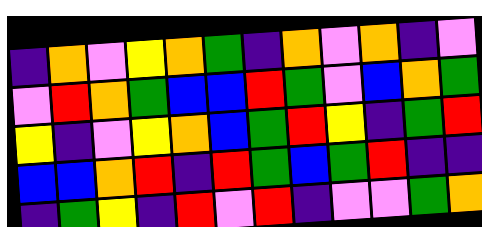[["indigo", "orange", "violet", "yellow", "orange", "green", "indigo", "orange", "violet", "orange", "indigo", "violet"], ["violet", "red", "orange", "green", "blue", "blue", "red", "green", "violet", "blue", "orange", "green"], ["yellow", "indigo", "violet", "yellow", "orange", "blue", "green", "red", "yellow", "indigo", "green", "red"], ["blue", "blue", "orange", "red", "indigo", "red", "green", "blue", "green", "red", "indigo", "indigo"], ["indigo", "green", "yellow", "indigo", "red", "violet", "red", "indigo", "violet", "violet", "green", "orange"]]